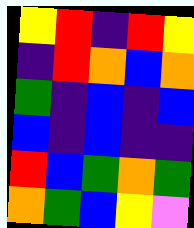[["yellow", "red", "indigo", "red", "yellow"], ["indigo", "red", "orange", "blue", "orange"], ["green", "indigo", "blue", "indigo", "blue"], ["blue", "indigo", "blue", "indigo", "indigo"], ["red", "blue", "green", "orange", "green"], ["orange", "green", "blue", "yellow", "violet"]]